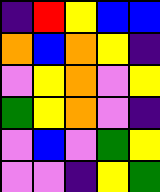[["indigo", "red", "yellow", "blue", "blue"], ["orange", "blue", "orange", "yellow", "indigo"], ["violet", "yellow", "orange", "violet", "yellow"], ["green", "yellow", "orange", "violet", "indigo"], ["violet", "blue", "violet", "green", "yellow"], ["violet", "violet", "indigo", "yellow", "green"]]